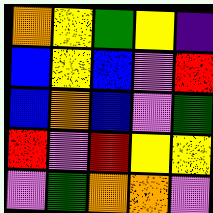[["orange", "yellow", "green", "yellow", "indigo"], ["blue", "yellow", "blue", "violet", "red"], ["blue", "orange", "blue", "violet", "green"], ["red", "violet", "red", "yellow", "yellow"], ["violet", "green", "orange", "orange", "violet"]]